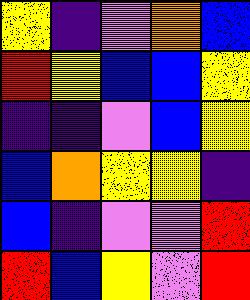[["yellow", "indigo", "violet", "orange", "blue"], ["red", "yellow", "blue", "blue", "yellow"], ["indigo", "indigo", "violet", "blue", "yellow"], ["blue", "orange", "yellow", "yellow", "indigo"], ["blue", "indigo", "violet", "violet", "red"], ["red", "blue", "yellow", "violet", "red"]]